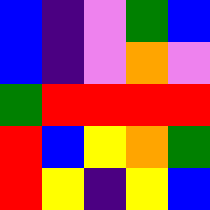[["blue", "indigo", "violet", "green", "blue"], ["blue", "indigo", "violet", "orange", "violet"], ["green", "red", "red", "red", "red"], ["red", "blue", "yellow", "orange", "green"], ["red", "yellow", "indigo", "yellow", "blue"]]